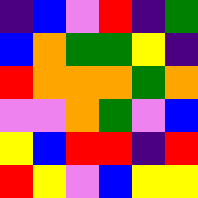[["indigo", "blue", "violet", "red", "indigo", "green"], ["blue", "orange", "green", "green", "yellow", "indigo"], ["red", "orange", "orange", "orange", "green", "orange"], ["violet", "violet", "orange", "green", "violet", "blue"], ["yellow", "blue", "red", "red", "indigo", "red"], ["red", "yellow", "violet", "blue", "yellow", "yellow"]]